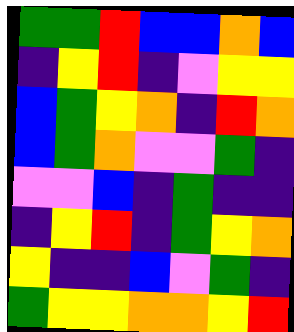[["green", "green", "red", "blue", "blue", "orange", "blue"], ["indigo", "yellow", "red", "indigo", "violet", "yellow", "yellow"], ["blue", "green", "yellow", "orange", "indigo", "red", "orange"], ["blue", "green", "orange", "violet", "violet", "green", "indigo"], ["violet", "violet", "blue", "indigo", "green", "indigo", "indigo"], ["indigo", "yellow", "red", "indigo", "green", "yellow", "orange"], ["yellow", "indigo", "indigo", "blue", "violet", "green", "indigo"], ["green", "yellow", "yellow", "orange", "orange", "yellow", "red"]]